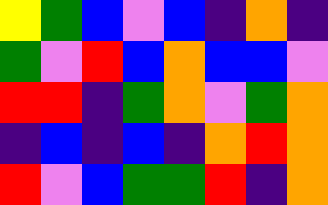[["yellow", "green", "blue", "violet", "blue", "indigo", "orange", "indigo"], ["green", "violet", "red", "blue", "orange", "blue", "blue", "violet"], ["red", "red", "indigo", "green", "orange", "violet", "green", "orange"], ["indigo", "blue", "indigo", "blue", "indigo", "orange", "red", "orange"], ["red", "violet", "blue", "green", "green", "red", "indigo", "orange"]]